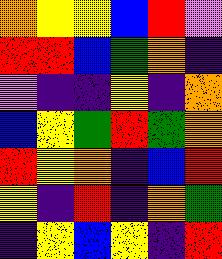[["orange", "yellow", "yellow", "blue", "red", "violet"], ["red", "red", "blue", "green", "orange", "indigo"], ["violet", "indigo", "indigo", "yellow", "indigo", "orange"], ["blue", "yellow", "green", "red", "green", "orange"], ["red", "yellow", "orange", "indigo", "blue", "red"], ["yellow", "indigo", "red", "indigo", "orange", "green"], ["indigo", "yellow", "blue", "yellow", "indigo", "red"]]